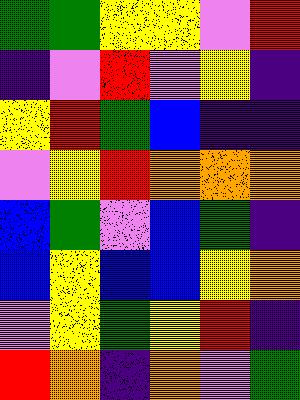[["green", "green", "yellow", "yellow", "violet", "red"], ["indigo", "violet", "red", "violet", "yellow", "indigo"], ["yellow", "red", "green", "blue", "indigo", "indigo"], ["violet", "yellow", "red", "orange", "orange", "orange"], ["blue", "green", "violet", "blue", "green", "indigo"], ["blue", "yellow", "blue", "blue", "yellow", "orange"], ["violet", "yellow", "green", "yellow", "red", "indigo"], ["red", "orange", "indigo", "orange", "violet", "green"]]